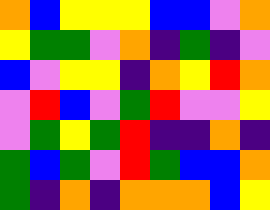[["orange", "blue", "yellow", "yellow", "yellow", "blue", "blue", "violet", "orange"], ["yellow", "green", "green", "violet", "orange", "indigo", "green", "indigo", "violet"], ["blue", "violet", "yellow", "yellow", "indigo", "orange", "yellow", "red", "orange"], ["violet", "red", "blue", "violet", "green", "red", "violet", "violet", "yellow"], ["violet", "green", "yellow", "green", "red", "indigo", "indigo", "orange", "indigo"], ["green", "blue", "green", "violet", "red", "green", "blue", "blue", "orange"], ["green", "indigo", "orange", "indigo", "orange", "orange", "orange", "blue", "yellow"]]